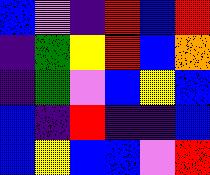[["blue", "violet", "indigo", "red", "blue", "red"], ["indigo", "green", "yellow", "red", "blue", "orange"], ["indigo", "green", "violet", "blue", "yellow", "blue"], ["blue", "indigo", "red", "indigo", "indigo", "blue"], ["blue", "yellow", "blue", "blue", "violet", "red"]]